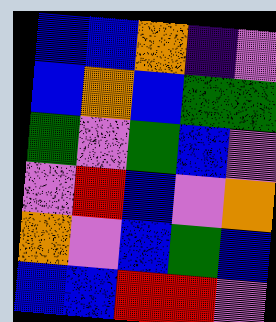[["blue", "blue", "orange", "indigo", "violet"], ["blue", "orange", "blue", "green", "green"], ["green", "violet", "green", "blue", "violet"], ["violet", "red", "blue", "violet", "orange"], ["orange", "violet", "blue", "green", "blue"], ["blue", "blue", "red", "red", "violet"]]